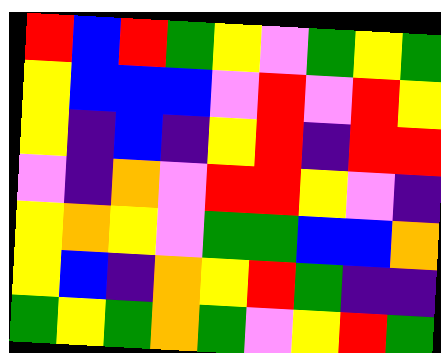[["red", "blue", "red", "green", "yellow", "violet", "green", "yellow", "green"], ["yellow", "blue", "blue", "blue", "violet", "red", "violet", "red", "yellow"], ["yellow", "indigo", "blue", "indigo", "yellow", "red", "indigo", "red", "red"], ["violet", "indigo", "orange", "violet", "red", "red", "yellow", "violet", "indigo"], ["yellow", "orange", "yellow", "violet", "green", "green", "blue", "blue", "orange"], ["yellow", "blue", "indigo", "orange", "yellow", "red", "green", "indigo", "indigo"], ["green", "yellow", "green", "orange", "green", "violet", "yellow", "red", "green"]]